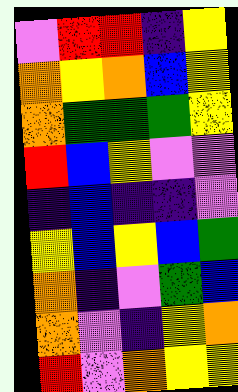[["violet", "red", "red", "indigo", "yellow"], ["orange", "yellow", "orange", "blue", "yellow"], ["orange", "green", "green", "green", "yellow"], ["red", "blue", "yellow", "violet", "violet"], ["indigo", "blue", "indigo", "indigo", "violet"], ["yellow", "blue", "yellow", "blue", "green"], ["orange", "indigo", "violet", "green", "blue"], ["orange", "violet", "indigo", "yellow", "orange"], ["red", "violet", "orange", "yellow", "yellow"]]